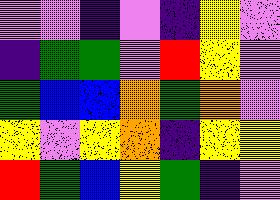[["violet", "violet", "indigo", "violet", "indigo", "yellow", "violet"], ["indigo", "green", "green", "violet", "red", "yellow", "violet"], ["green", "blue", "blue", "orange", "green", "orange", "violet"], ["yellow", "violet", "yellow", "orange", "indigo", "yellow", "yellow"], ["red", "green", "blue", "yellow", "green", "indigo", "violet"]]